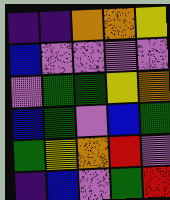[["indigo", "indigo", "orange", "orange", "yellow"], ["blue", "violet", "violet", "violet", "violet"], ["violet", "green", "green", "yellow", "orange"], ["blue", "green", "violet", "blue", "green"], ["green", "yellow", "orange", "red", "violet"], ["indigo", "blue", "violet", "green", "red"]]